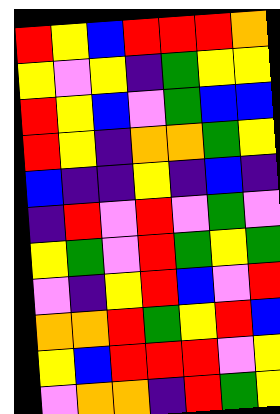[["red", "yellow", "blue", "red", "red", "red", "orange"], ["yellow", "violet", "yellow", "indigo", "green", "yellow", "yellow"], ["red", "yellow", "blue", "violet", "green", "blue", "blue"], ["red", "yellow", "indigo", "orange", "orange", "green", "yellow"], ["blue", "indigo", "indigo", "yellow", "indigo", "blue", "indigo"], ["indigo", "red", "violet", "red", "violet", "green", "violet"], ["yellow", "green", "violet", "red", "green", "yellow", "green"], ["violet", "indigo", "yellow", "red", "blue", "violet", "red"], ["orange", "orange", "red", "green", "yellow", "red", "blue"], ["yellow", "blue", "red", "red", "red", "violet", "yellow"], ["violet", "orange", "orange", "indigo", "red", "green", "yellow"]]